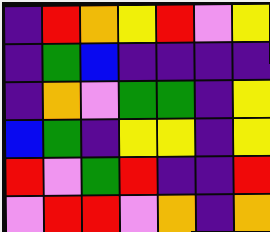[["indigo", "red", "orange", "yellow", "red", "violet", "yellow"], ["indigo", "green", "blue", "indigo", "indigo", "indigo", "indigo"], ["indigo", "orange", "violet", "green", "green", "indigo", "yellow"], ["blue", "green", "indigo", "yellow", "yellow", "indigo", "yellow"], ["red", "violet", "green", "red", "indigo", "indigo", "red"], ["violet", "red", "red", "violet", "orange", "indigo", "orange"]]